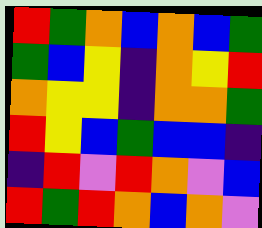[["red", "green", "orange", "blue", "orange", "blue", "green"], ["green", "blue", "yellow", "indigo", "orange", "yellow", "red"], ["orange", "yellow", "yellow", "indigo", "orange", "orange", "green"], ["red", "yellow", "blue", "green", "blue", "blue", "indigo"], ["indigo", "red", "violet", "red", "orange", "violet", "blue"], ["red", "green", "red", "orange", "blue", "orange", "violet"]]